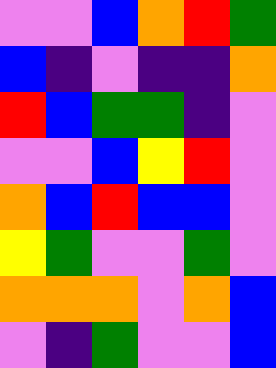[["violet", "violet", "blue", "orange", "red", "green"], ["blue", "indigo", "violet", "indigo", "indigo", "orange"], ["red", "blue", "green", "green", "indigo", "violet"], ["violet", "violet", "blue", "yellow", "red", "violet"], ["orange", "blue", "red", "blue", "blue", "violet"], ["yellow", "green", "violet", "violet", "green", "violet"], ["orange", "orange", "orange", "violet", "orange", "blue"], ["violet", "indigo", "green", "violet", "violet", "blue"]]